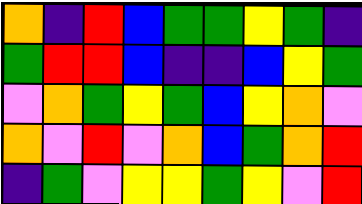[["orange", "indigo", "red", "blue", "green", "green", "yellow", "green", "indigo"], ["green", "red", "red", "blue", "indigo", "indigo", "blue", "yellow", "green"], ["violet", "orange", "green", "yellow", "green", "blue", "yellow", "orange", "violet"], ["orange", "violet", "red", "violet", "orange", "blue", "green", "orange", "red"], ["indigo", "green", "violet", "yellow", "yellow", "green", "yellow", "violet", "red"]]